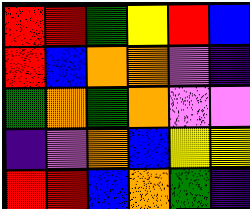[["red", "red", "green", "yellow", "red", "blue"], ["red", "blue", "orange", "orange", "violet", "indigo"], ["green", "orange", "green", "orange", "violet", "violet"], ["indigo", "violet", "orange", "blue", "yellow", "yellow"], ["red", "red", "blue", "orange", "green", "indigo"]]